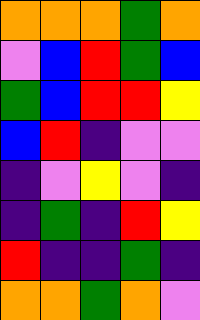[["orange", "orange", "orange", "green", "orange"], ["violet", "blue", "red", "green", "blue"], ["green", "blue", "red", "red", "yellow"], ["blue", "red", "indigo", "violet", "violet"], ["indigo", "violet", "yellow", "violet", "indigo"], ["indigo", "green", "indigo", "red", "yellow"], ["red", "indigo", "indigo", "green", "indigo"], ["orange", "orange", "green", "orange", "violet"]]